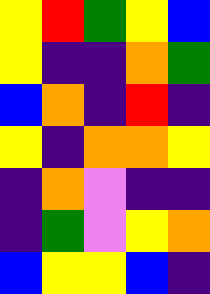[["yellow", "red", "green", "yellow", "blue"], ["yellow", "indigo", "indigo", "orange", "green"], ["blue", "orange", "indigo", "red", "indigo"], ["yellow", "indigo", "orange", "orange", "yellow"], ["indigo", "orange", "violet", "indigo", "indigo"], ["indigo", "green", "violet", "yellow", "orange"], ["blue", "yellow", "yellow", "blue", "indigo"]]